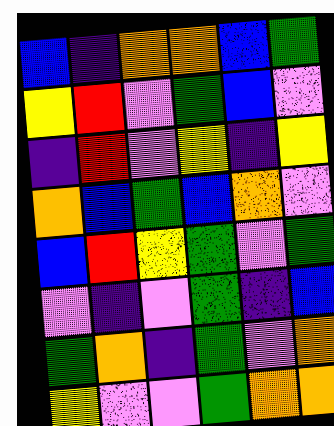[["blue", "indigo", "orange", "orange", "blue", "green"], ["yellow", "red", "violet", "green", "blue", "violet"], ["indigo", "red", "violet", "yellow", "indigo", "yellow"], ["orange", "blue", "green", "blue", "orange", "violet"], ["blue", "red", "yellow", "green", "violet", "green"], ["violet", "indigo", "violet", "green", "indigo", "blue"], ["green", "orange", "indigo", "green", "violet", "orange"], ["yellow", "violet", "violet", "green", "orange", "orange"]]